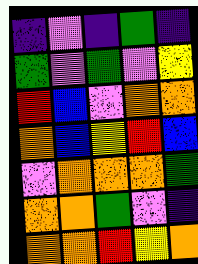[["indigo", "violet", "indigo", "green", "indigo"], ["green", "violet", "green", "violet", "yellow"], ["red", "blue", "violet", "orange", "orange"], ["orange", "blue", "yellow", "red", "blue"], ["violet", "orange", "orange", "orange", "green"], ["orange", "orange", "green", "violet", "indigo"], ["orange", "orange", "red", "yellow", "orange"]]